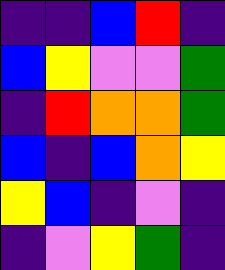[["indigo", "indigo", "blue", "red", "indigo"], ["blue", "yellow", "violet", "violet", "green"], ["indigo", "red", "orange", "orange", "green"], ["blue", "indigo", "blue", "orange", "yellow"], ["yellow", "blue", "indigo", "violet", "indigo"], ["indigo", "violet", "yellow", "green", "indigo"]]